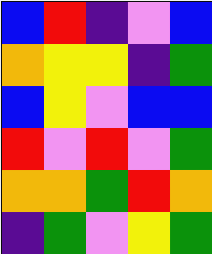[["blue", "red", "indigo", "violet", "blue"], ["orange", "yellow", "yellow", "indigo", "green"], ["blue", "yellow", "violet", "blue", "blue"], ["red", "violet", "red", "violet", "green"], ["orange", "orange", "green", "red", "orange"], ["indigo", "green", "violet", "yellow", "green"]]